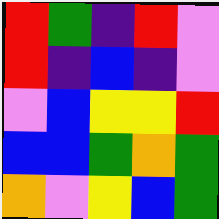[["red", "green", "indigo", "red", "violet"], ["red", "indigo", "blue", "indigo", "violet"], ["violet", "blue", "yellow", "yellow", "red"], ["blue", "blue", "green", "orange", "green"], ["orange", "violet", "yellow", "blue", "green"]]